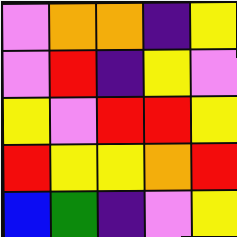[["violet", "orange", "orange", "indigo", "yellow"], ["violet", "red", "indigo", "yellow", "violet"], ["yellow", "violet", "red", "red", "yellow"], ["red", "yellow", "yellow", "orange", "red"], ["blue", "green", "indigo", "violet", "yellow"]]